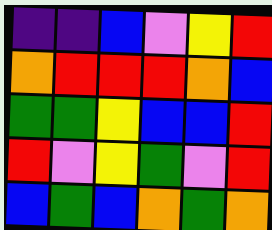[["indigo", "indigo", "blue", "violet", "yellow", "red"], ["orange", "red", "red", "red", "orange", "blue"], ["green", "green", "yellow", "blue", "blue", "red"], ["red", "violet", "yellow", "green", "violet", "red"], ["blue", "green", "blue", "orange", "green", "orange"]]